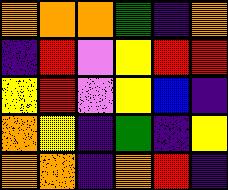[["orange", "orange", "orange", "green", "indigo", "orange"], ["indigo", "red", "violet", "yellow", "red", "red"], ["yellow", "red", "violet", "yellow", "blue", "indigo"], ["orange", "yellow", "indigo", "green", "indigo", "yellow"], ["orange", "orange", "indigo", "orange", "red", "indigo"]]